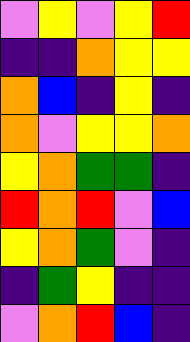[["violet", "yellow", "violet", "yellow", "red"], ["indigo", "indigo", "orange", "yellow", "yellow"], ["orange", "blue", "indigo", "yellow", "indigo"], ["orange", "violet", "yellow", "yellow", "orange"], ["yellow", "orange", "green", "green", "indigo"], ["red", "orange", "red", "violet", "blue"], ["yellow", "orange", "green", "violet", "indigo"], ["indigo", "green", "yellow", "indigo", "indigo"], ["violet", "orange", "red", "blue", "indigo"]]